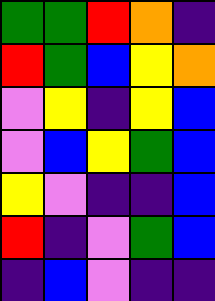[["green", "green", "red", "orange", "indigo"], ["red", "green", "blue", "yellow", "orange"], ["violet", "yellow", "indigo", "yellow", "blue"], ["violet", "blue", "yellow", "green", "blue"], ["yellow", "violet", "indigo", "indigo", "blue"], ["red", "indigo", "violet", "green", "blue"], ["indigo", "blue", "violet", "indigo", "indigo"]]